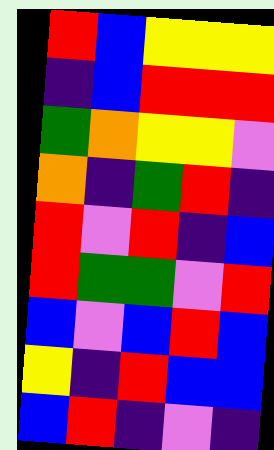[["red", "blue", "yellow", "yellow", "yellow"], ["indigo", "blue", "red", "red", "red"], ["green", "orange", "yellow", "yellow", "violet"], ["orange", "indigo", "green", "red", "indigo"], ["red", "violet", "red", "indigo", "blue"], ["red", "green", "green", "violet", "red"], ["blue", "violet", "blue", "red", "blue"], ["yellow", "indigo", "red", "blue", "blue"], ["blue", "red", "indigo", "violet", "indigo"]]